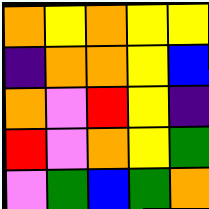[["orange", "yellow", "orange", "yellow", "yellow"], ["indigo", "orange", "orange", "yellow", "blue"], ["orange", "violet", "red", "yellow", "indigo"], ["red", "violet", "orange", "yellow", "green"], ["violet", "green", "blue", "green", "orange"]]